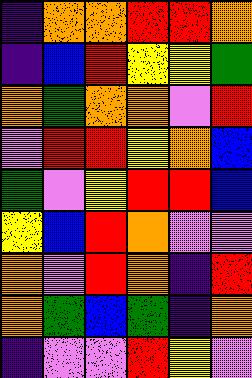[["indigo", "orange", "orange", "red", "red", "orange"], ["indigo", "blue", "red", "yellow", "yellow", "green"], ["orange", "green", "orange", "orange", "violet", "red"], ["violet", "red", "red", "yellow", "orange", "blue"], ["green", "violet", "yellow", "red", "red", "blue"], ["yellow", "blue", "red", "orange", "violet", "violet"], ["orange", "violet", "red", "orange", "indigo", "red"], ["orange", "green", "blue", "green", "indigo", "orange"], ["indigo", "violet", "violet", "red", "yellow", "violet"]]